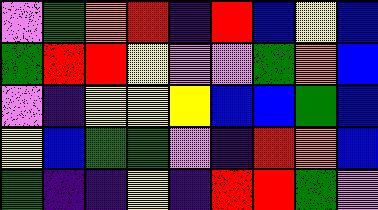[["violet", "green", "orange", "red", "indigo", "red", "blue", "yellow", "blue"], ["green", "red", "red", "yellow", "violet", "violet", "green", "orange", "blue"], ["violet", "indigo", "yellow", "yellow", "yellow", "blue", "blue", "green", "blue"], ["yellow", "blue", "green", "green", "violet", "indigo", "red", "orange", "blue"], ["green", "indigo", "indigo", "yellow", "indigo", "red", "red", "green", "violet"]]